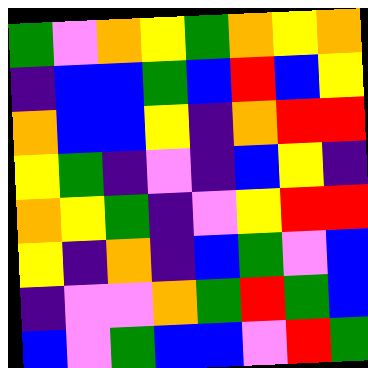[["green", "violet", "orange", "yellow", "green", "orange", "yellow", "orange"], ["indigo", "blue", "blue", "green", "blue", "red", "blue", "yellow"], ["orange", "blue", "blue", "yellow", "indigo", "orange", "red", "red"], ["yellow", "green", "indigo", "violet", "indigo", "blue", "yellow", "indigo"], ["orange", "yellow", "green", "indigo", "violet", "yellow", "red", "red"], ["yellow", "indigo", "orange", "indigo", "blue", "green", "violet", "blue"], ["indigo", "violet", "violet", "orange", "green", "red", "green", "blue"], ["blue", "violet", "green", "blue", "blue", "violet", "red", "green"]]